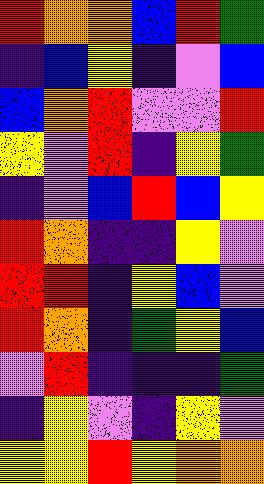[["red", "orange", "orange", "blue", "red", "green"], ["indigo", "blue", "yellow", "indigo", "violet", "blue"], ["blue", "orange", "red", "violet", "violet", "red"], ["yellow", "violet", "red", "indigo", "yellow", "green"], ["indigo", "violet", "blue", "red", "blue", "yellow"], ["red", "orange", "indigo", "indigo", "yellow", "violet"], ["red", "red", "indigo", "yellow", "blue", "violet"], ["red", "orange", "indigo", "green", "yellow", "blue"], ["violet", "red", "indigo", "indigo", "indigo", "green"], ["indigo", "yellow", "violet", "indigo", "yellow", "violet"], ["yellow", "yellow", "red", "yellow", "orange", "orange"]]